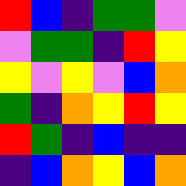[["red", "blue", "indigo", "green", "green", "violet"], ["violet", "green", "green", "indigo", "red", "yellow"], ["yellow", "violet", "yellow", "violet", "blue", "orange"], ["green", "indigo", "orange", "yellow", "red", "yellow"], ["red", "green", "indigo", "blue", "indigo", "indigo"], ["indigo", "blue", "orange", "yellow", "blue", "orange"]]